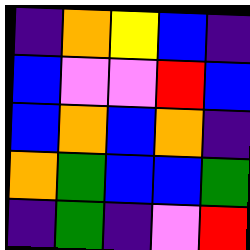[["indigo", "orange", "yellow", "blue", "indigo"], ["blue", "violet", "violet", "red", "blue"], ["blue", "orange", "blue", "orange", "indigo"], ["orange", "green", "blue", "blue", "green"], ["indigo", "green", "indigo", "violet", "red"]]